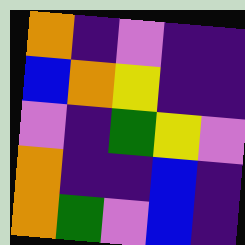[["orange", "indigo", "violet", "indigo", "indigo"], ["blue", "orange", "yellow", "indigo", "indigo"], ["violet", "indigo", "green", "yellow", "violet"], ["orange", "indigo", "indigo", "blue", "indigo"], ["orange", "green", "violet", "blue", "indigo"]]